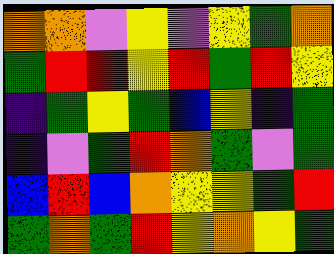[["orange", "orange", "violet", "yellow", "violet", "yellow", "green", "orange"], ["green", "red", "red", "yellow", "red", "green", "red", "yellow"], ["indigo", "green", "yellow", "green", "blue", "yellow", "indigo", "green"], ["indigo", "violet", "green", "red", "orange", "green", "violet", "green"], ["blue", "red", "blue", "orange", "yellow", "yellow", "green", "red"], ["green", "orange", "green", "red", "yellow", "orange", "yellow", "green"]]